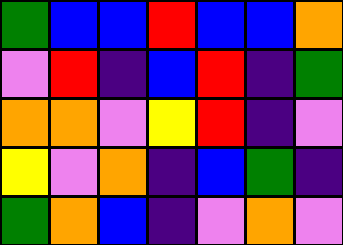[["green", "blue", "blue", "red", "blue", "blue", "orange"], ["violet", "red", "indigo", "blue", "red", "indigo", "green"], ["orange", "orange", "violet", "yellow", "red", "indigo", "violet"], ["yellow", "violet", "orange", "indigo", "blue", "green", "indigo"], ["green", "orange", "blue", "indigo", "violet", "orange", "violet"]]